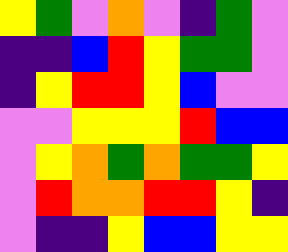[["yellow", "green", "violet", "orange", "violet", "indigo", "green", "violet"], ["indigo", "indigo", "blue", "red", "yellow", "green", "green", "violet"], ["indigo", "yellow", "red", "red", "yellow", "blue", "violet", "violet"], ["violet", "violet", "yellow", "yellow", "yellow", "red", "blue", "blue"], ["violet", "yellow", "orange", "green", "orange", "green", "green", "yellow"], ["violet", "red", "orange", "orange", "red", "red", "yellow", "indigo"], ["violet", "indigo", "indigo", "yellow", "blue", "blue", "yellow", "yellow"]]